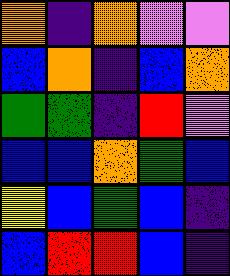[["orange", "indigo", "orange", "violet", "violet"], ["blue", "orange", "indigo", "blue", "orange"], ["green", "green", "indigo", "red", "violet"], ["blue", "blue", "orange", "green", "blue"], ["yellow", "blue", "green", "blue", "indigo"], ["blue", "red", "red", "blue", "indigo"]]